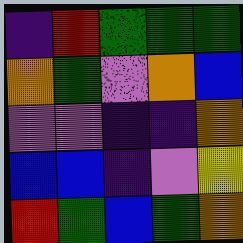[["indigo", "red", "green", "green", "green"], ["orange", "green", "violet", "orange", "blue"], ["violet", "violet", "indigo", "indigo", "orange"], ["blue", "blue", "indigo", "violet", "yellow"], ["red", "green", "blue", "green", "orange"]]